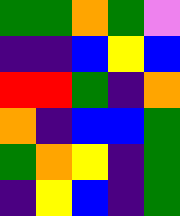[["green", "green", "orange", "green", "violet"], ["indigo", "indigo", "blue", "yellow", "blue"], ["red", "red", "green", "indigo", "orange"], ["orange", "indigo", "blue", "blue", "green"], ["green", "orange", "yellow", "indigo", "green"], ["indigo", "yellow", "blue", "indigo", "green"]]